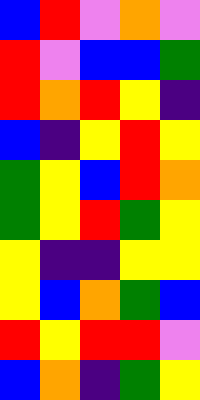[["blue", "red", "violet", "orange", "violet"], ["red", "violet", "blue", "blue", "green"], ["red", "orange", "red", "yellow", "indigo"], ["blue", "indigo", "yellow", "red", "yellow"], ["green", "yellow", "blue", "red", "orange"], ["green", "yellow", "red", "green", "yellow"], ["yellow", "indigo", "indigo", "yellow", "yellow"], ["yellow", "blue", "orange", "green", "blue"], ["red", "yellow", "red", "red", "violet"], ["blue", "orange", "indigo", "green", "yellow"]]